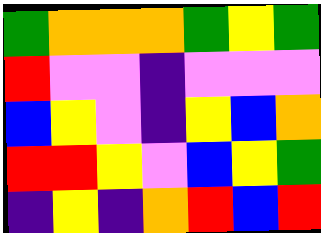[["green", "orange", "orange", "orange", "green", "yellow", "green"], ["red", "violet", "violet", "indigo", "violet", "violet", "violet"], ["blue", "yellow", "violet", "indigo", "yellow", "blue", "orange"], ["red", "red", "yellow", "violet", "blue", "yellow", "green"], ["indigo", "yellow", "indigo", "orange", "red", "blue", "red"]]